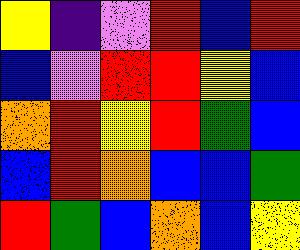[["yellow", "indigo", "violet", "red", "blue", "red"], ["blue", "violet", "red", "red", "yellow", "blue"], ["orange", "red", "yellow", "red", "green", "blue"], ["blue", "red", "orange", "blue", "blue", "green"], ["red", "green", "blue", "orange", "blue", "yellow"]]